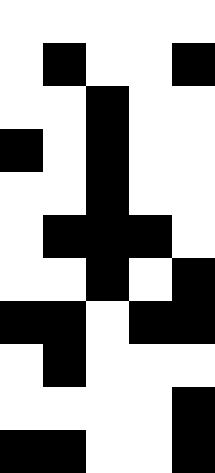[["white", "white", "white", "white", "white"], ["white", "black", "white", "white", "black"], ["white", "white", "black", "white", "white"], ["black", "white", "black", "white", "white"], ["white", "white", "black", "white", "white"], ["white", "black", "black", "black", "white"], ["white", "white", "black", "white", "black"], ["black", "black", "white", "black", "black"], ["white", "black", "white", "white", "white"], ["white", "white", "white", "white", "black"], ["black", "black", "white", "white", "black"]]